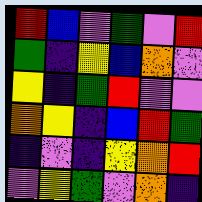[["red", "blue", "violet", "green", "violet", "red"], ["green", "indigo", "yellow", "blue", "orange", "violet"], ["yellow", "indigo", "green", "red", "violet", "violet"], ["orange", "yellow", "indigo", "blue", "red", "green"], ["indigo", "violet", "indigo", "yellow", "orange", "red"], ["violet", "yellow", "green", "violet", "orange", "indigo"]]